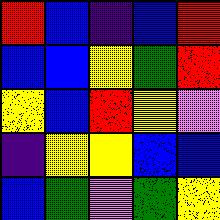[["red", "blue", "indigo", "blue", "red"], ["blue", "blue", "yellow", "green", "red"], ["yellow", "blue", "red", "yellow", "violet"], ["indigo", "yellow", "yellow", "blue", "blue"], ["blue", "green", "violet", "green", "yellow"]]